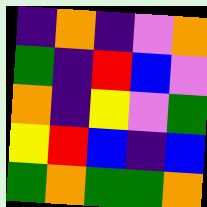[["indigo", "orange", "indigo", "violet", "orange"], ["green", "indigo", "red", "blue", "violet"], ["orange", "indigo", "yellow", "violet", "green"], ["yellow", "red", "blue", "indigo", "blue"], ["green", "orange", "green", "green", "orange"]]